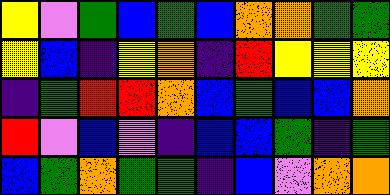[["yellow", "violet", "green", "blue", "green", "blue", "orange", "orange", "green", "green"], ["yellow", "blue", "indigo", "yellow", "orange", "indigo", "red", "yellow", "yellow", "yellow"], ["indigo", "green", "red", "red", "orange", "blue", "green", "blue", "blue", "orange"], ["red", "violet", "blue", "violet", "indigo", "blue", "blue", "green", "indigo", "green"], ["blue", "green", "orange", "green", "green", "indigo", "blue", "violet", "orange", "orange"]]